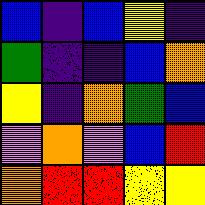[["blue", "indigo", "blue", "yellow", "indigo"], ["green", "indigo", "indigo", "blue", "orange"], ["yellow", "indigo", "orange", "green", "blue"], ["violet", "orange", "violet", "blue", "red"], ["orange", "red", "red", "yellow", "yellow"]]